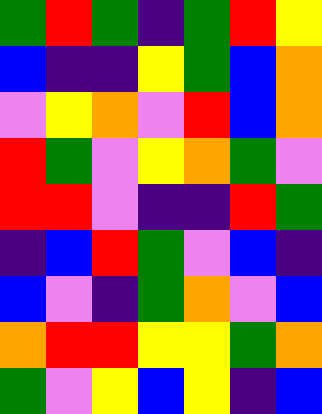[["green", "red", "green", "indigo", "green", "red", "yellow"], ["blue", "indigo", "indigo", "yellow", "green", "blue", "orange"], ["violet", "yellow", "orange", "violet", "red", "blue", "orange"], ["red", "green", "violet", "yellow", "orange", "green", "violet"], ["red", "red", "violet", "indigo", "indigo", "red", "green"], ["indigo", "blue", "red", "green", "violet", "blue", "indigo"], ["blue", "violet", "indigo", "green", "orange", "violet", "blue"], ["orange", "red", "red", "yellow", "yellow", "green", "orange"], ["green", "violet", "yellow", "blue", "yellow", "indigo", "blue"]]